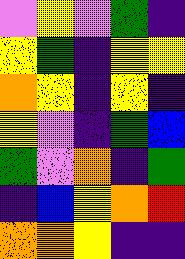[["violet", "yellow", "violet", "green", "indigo"], ["yellow", "green", "indigo", "yellow", "yellow"], ["orange", "yellow", "indigo", "yellow", "indigo"], ["yellow", "violet", "indigo", "green", "blue"], ["green", "violet", "orange", "indigo", "green"], ["indigo", "blue", "yellow", "orange", "red"], ["orange", "orange", "yellow", "indigo", "indigo"]]